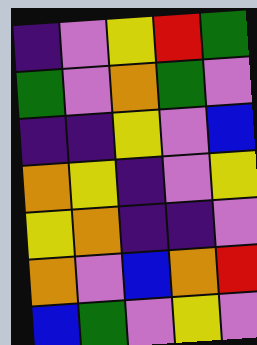[["indigo", "violet", "yellow", "red", "green"], ["green", "violet", "orange", "green", "violet"], ["indigo", "indigo", "yellow", "violet", "blue"], ["orange", "yellow", "indigo", "violet", "yellow"], ["yellow", "orange", "indigo", "indigo", "violet"], ["orange", "violet", "blue", "orange", "red"], ["blue", "green", "violet", "yellow", "violet"]]